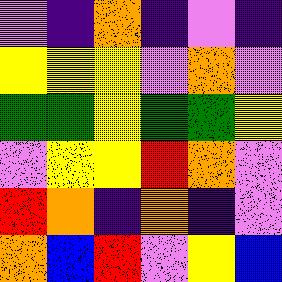[["violet", "indigo", "orange", "indigo", "violet", "indigo"], ["yellow", "yellow", "yellow", "violet", "orange", "violet"], ["green", "green", "yellow", "green", "green", "yellow"], ["violet", "yellow", "yellow", "red", "orange", "violet"], ["red", "orange", "indigo", "orange", "indigo", "violet"], ["orange", "blue", "red", "violet", "yellow", "blue"]]